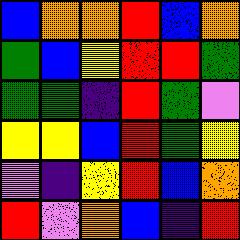[["blue", "orange", "orange", "red", "blue", "orange"], ["green", "blue", "yellow", "red", "red", "green"], ["green", "green", "indigo", "red", "green", "violet"], ["yellow", "yellow", "blue", "red", "green", "yellow"], ["violet", "indigo", "yellow", "red", "blue", "orange"], ["red", "violet", "orange", "blue", "indigo", "red"]]